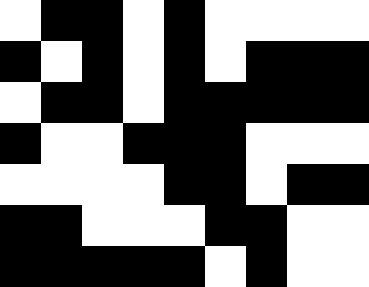[["white", "black", "black", "white", "black", "white", "white", "white", "white"], ["black", "white", "black", "white", "black", "white", "black", "black", "black"], ["white", "black", "black", "white", "black", "black", "black", "black", "black"], ["black", "white", "white", "black", "black", "black", "white", "white", "white"], ["white", "white", "white", "white", "black", "black", "white", "black", "black"], ["black", "black", "white", "white", "white", "black", "black", "white", "white"], ["black", "black", "black", "black", "black", "white", "black", "white", "white"]]